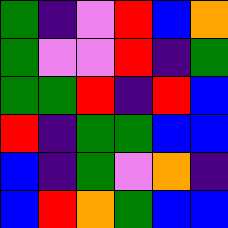[["green", "indigo", "violet", "red", "blue", "orange"], ["green", "violet", "violet", "red", "indigo", "green"], ["green", "green", "red", "indigo", "red", "blue"], ["red", "indigo", "green", "green", "blue", "blue"], ["blue", "indigo", "green", "violet", "orange", "indigo"], ["blue", "red", "orange", "green", "blue", "blue"]]